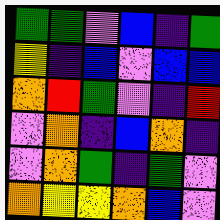[["green", "green", "violet", "blue", "indigo", "green"], ["yellow", "indigo", "blue", "violet", "blue", "blue"], ["orange", "red", "green", "violet", "indigo", "red"], ["violet", "orange", "indigo", "blue", "orange", "indigo"], ["violet", "orange", "green", "indigo", "green", "violet"], ["orange", "yellow", "yellow", "orange", "blue", "violet"]]